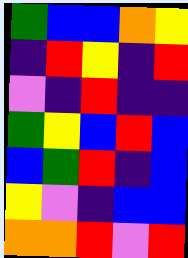[["green", "blue", "blue", "orange", "yellow"], ["indigo", "red", "yellow", "indigo", "red"], ["violet", "indigo", "red", "indigo", "indigo"], ["green", "yellow", "blue", "red", "blue"], ["blue", "green", "red", "indigo", "blue"], ["yellow", "violet", "indigo", "blue", "blue"], ["orange", "orange", "red", "violet", "red"]]